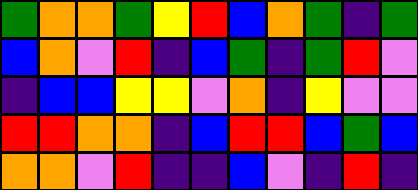[["green", "orange", "orange", "green", "yellow", "red", "blue", "orange", "green", "indigo", "green"], ["blue", "orange", "violet", "red", "indigo", "blue", "green", "indigo", "green", "red", "violet"], ["indigo", "blue", "blue", "yellow", "yellow", "violet", "orange", "indigo", "yellow", "violet", "violet"], ["red", "red", "orange", "orange", "indigo", "blue", "red", "red", "blue", "green", "blue"], ["orange", "orange", "violet", "red", "indigo", "indigo", "blue", "violet", "indigo", "red", "indigo"]]